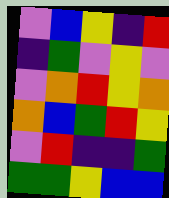[["violet", "blue", "yellow", "indigo", "red"], ["indigo", "green", "violet", "yellow", "violet"], ["violet", "orange", "red", "yellow", "orange"], ["orange", "blue", "green", "red", "yellow"], ["violet", "red", "indigo", "indigo", "green"], ["green", "green", "yellow", "blue", "blue"]]